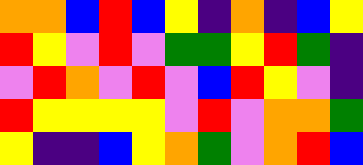[["orange", "orange", "blue", "red", "blue", "yellow", "indigo", "orange", "indigo", "blue", "yellow"], ["red", "yellow", "violet", "red", "violet", "green", "green", "yellow", "red", "green", "indigo"], ["violet", "red", "orange", "violet", "red", "violet", "blue", "red", "yellow", "violet", "indigo"], ["red", "yellow", "yellow", "yellow", "yellow", "violet", "red", "violet", "orange", "orange", "green"], ["yellow", "indigo", "indigo", "blue", "yellow", "orange", "green", "violet", "orange", "red", "blue"]]